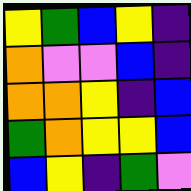[["yellow", "green", "blue", "yellow", "indigo"], ["orange", "violet", "violet", "blue", "indigo"], ["orange", "orange", "yellow", "indigo", "blue"], ["green", "orange", "yellow", "yellow", "blue"], ["blue", "yellow", "indigo", "green", "violet"]]